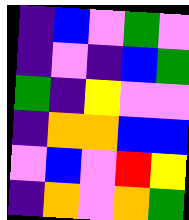[["indigo", "blue", "violet", "green", "violet"], ["indigo", "violet", "indigo", "blue", "green"], ["green", "indigo", "yellow", "violet", "violet"], ["indigo", "orange", "orange", "blue", "blue"], ["violet", "blue", "violet", "red", "yellow"], ["indigo", "orange", "violet", "orange", "green"]]